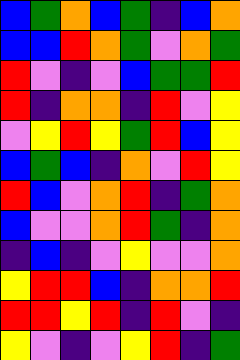[["blue", "green", "orange", "blue", "green", "indigo", "blue", "orange"], ["blue", "blue", "red", "orange", "green", "violet", "orange", "green"], ["red", "violet", "indigo", "violet", "blue", "green", "green", "red"], ["red", "indigo", "orange", "orange", "indigo", "red", "violet", "yellow"], ["violet", "yellow", "red", "yellow", "green", "red", "blue", "yellow"], ["blue", "green", "blue", "indigo", "orange", "violet", "red", "yellow"], ["red", "blue", "violet", "orange", "red", "indigo", "green", "orange"], ["blue", "violet", "violet", "orange", "red", "green", "indigo", "orange"], ["indigo", "blue", "indigo", "violet", "yellow", "violet", "violet", "orange"], ["yellow", "red", "red", "blue", "indigo", "orange", "orange", "red"], ["red", "red", "yellow", "red", "indigo", "red", "violet", "indigo"], ["yellow", "violet", "indigo", "violet", "yellow", "red", "indigo", "green"]]